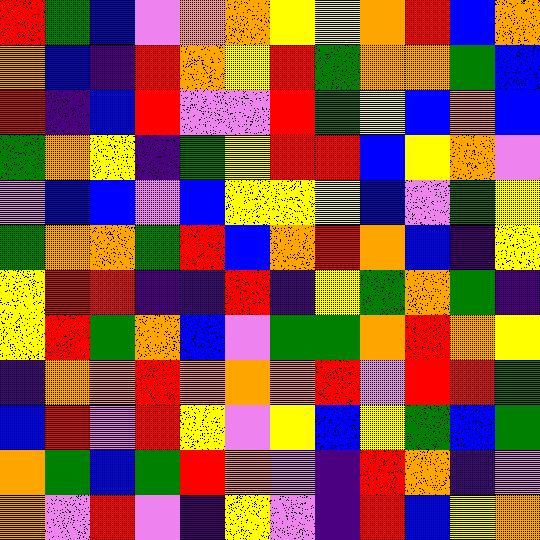[["red", "green", "blue", "violet", "orange", "orange", "yellow", "yellow", "orange", "red", "blue", "orange"], ["orange", "blue", "indigo", "red", "orange", "yellow", "red", "green", "orange", "orange", "green", "blue"], ["red", "indigo", "blue", "red", "violet", "violet", "red", "green", "yellow", "blue", "orange", "blue"], ["green", "orange", "yellow", "indigo", "green", "yellow", "red", "red", "blue", "yellow", "orange", "violet"], ["violet", "blue", "blue", "violet", "blue", "yellow", "yellow", "yellow", "blue", "violet", "green", "yellow"], ["green", "orange", "orange", "green", "red", "blue", "orange", "red", "orange", "blue", "indigo", "yellow"], ["yellow", "red", "red", "indigo", "indigo", "red", "indigo", "yellow", "green", "orange", "green", "indigo"], ["yellow", "red", "green", "orange", "blue", "violet", "green", "green", "orange", "red", "orange", "yellow"], ["indigo", "orange", "orange", "red", "orange", "orange", "orange", "red", "violet", "red", "red", "green"], ["blue", "red", "violet", "red", "yellow", "violet", "yellow", "blue", "yellow", "green", "blue", "green"], ["orange", "green", "blue", "green", "red", "orange", "violet", "indigo", "red", "orange", "indigo", "violet"], ["orange", "violet", "red", "violet", "indigo", "yellow", "violet", "indigo", "red", "blue", "yellow", "orange"]]